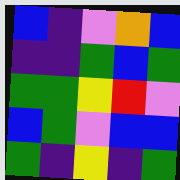[["blue", "indigo", "violet", "orange", "blue"], ["indigo", "indigo", "green", "blue", "green"], ["green", "green", "yellow", "red", "violet"], ["blue", "green", "violet", "blue", "blue"], ["green", "indigo", "yellow", "indigo", "green"]]